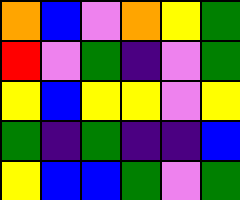[["orange", "blue", "violet", "orange", "yellow", "green"], ["red", "violet", "green", "indigo", "violet", "green"], ["yellow", "blue", "yellow", "yellow", "violet", "yellow"], ["green", "indigo", "green", "indigo", "indigo", "blue"], ["yellow", "blue", "blue", "green", "violet", "green"]]